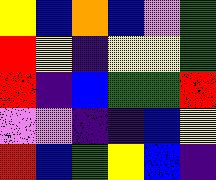[["yellow", "blue", "orange", "blue", "violet", "green"], ["red", "yellow", "indigo", "yellow", "yellow", "green"], ["red", "indigo", "blue", "green", "green", "red"], ["violet", "violet", "indigo", "indigo", "blue", "yellow"], ["red", "blue", "green", "yellow", "blue", "indigo"]]